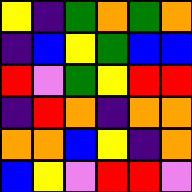[["yellow", "indigo", "green", "orange", "green", "orange"], ["indigo", "blue", "yellow", "green", "blue", "blue"], ["red", "violet", "green", "yellow", "red", "red"], ["indigo", "red", "orange", "indigo", "orange", "orange"], ["orange", "orange", "blue", "yellow", "indigo", "orange"], ["blue", "yellow", "violet", "red", "red", "violet"]]